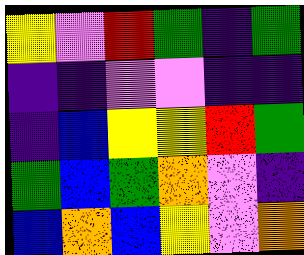[["yellow", "violet", "red", "green", "indigo", "green"], ["indigo", "indigo", "violet", "violet", "indigo", "indigo"], ["indigo", "blue", "yellow", "yellow", "red", "green"], ["green", "blue", "green", "orange", "violet", "indigo"], ["blue", "orange", "blue", "yellow", "violet", "orange"]]